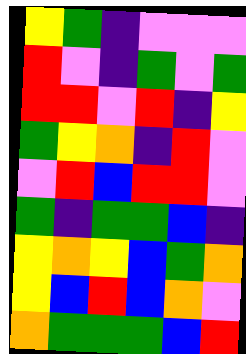[["yellow", "green", "indigo", "violet", "violet", "violet"], ["red", "violet", "indigo", "green", "violet", "green"], ["red", "red", "violet", "red", "indigo", "yellow"], ["green", "yellow", "orange", "indigo", "red", "violet"], ["violet", "red", "blue", "red", "red", "violet"], ["green", "indigo", "green", "green", "blue", "indigo"], ["yellow", "orange", "yellow", "blue", "green", "orange"], ["yellow", "blue", "red", "blue", "orange", "violet"], ["orange", "green", "green", "green", "blue", "red"]]